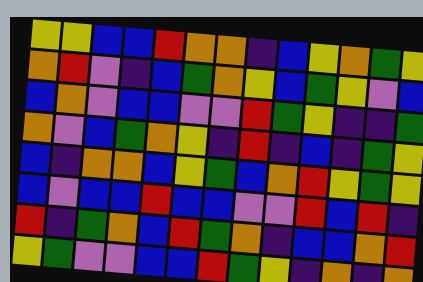[["yellow", "yellow", "blue", "blue", "red", "orange", "orange", "indigo", "blue", "yellow", "orange", "green", "yellow"], ["orange", "red", "violet", "indigo", "blue", "green", "orange", "yellow", "blue", "green", "yellow", "violet", "blue"], ["blue", "orange", "violet", "blue", "blue", "violet", "violet", "red", "green", "yellow", "indigo", "indigo", "green"], ["orange", "violet", "blue", "green", "orange", "yellow", "indigo", "red", "indigo", "blue", "indigo", "green", "yellow"], ["blue", "indigo", "orange", "orange", "blue", "yellow", "green", "blue", "orange", "red", "yellow", "green", "yellow"], ["blue", "violet", "blue", "blue", "red", "blue", "blue", "violet", "violet", "red", "blue", "red", "indigo"], ["red", "indigo", "green", "orange", "blue", "red", "green", "orange", "indigo", "blue", "blue", "orange", "red"], ["yellow", "green", "violet", "violet", "blue", "blue", "red", "green", "yellow", "indigo", "orange", "indigo", "orange"]]